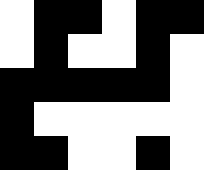[["white", "black", "black", "white", "black", "black"], ["white", "black", "white", "white", "black", "white"], ["black", "black", "black", "black", "black", "white"], ["black", "white", "white", "white", "white", "white"], ["black", "black", "white", "white", "black", "white"]]